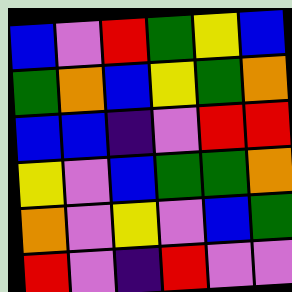[["blue", "violet", "red", "green", "yellow", "blue"], ["green", "orange", "blue", "yellow", "green", "orange"], ["blue", "blue", "indigo", "violet", "red", "red"], ["yellow", "violet", "blue", "green", "green", "orange"], ["orange", "violet", "yellow", "violet", "blue", "green"], ["red", "violet", "indigo", "red", "violet", "violet"]]